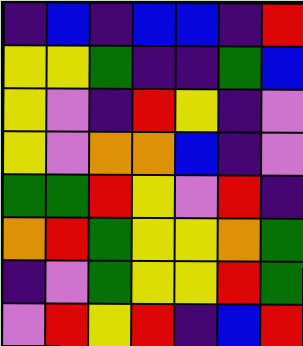[["indigo", "blue", "indigo", "blue", "blue", "indigo", "red"], ["yellow", "yellow", "green", "indigo", "indigo", "green", "blue"], ["yellow", "violet", "indigo", "red", "yellow", "indigo", "violet"], ["yellow", "violet", "orange", "orange", "blue", "indigo", "violet"], ["green", "green", "red", "yellow", "violet", "red", "indigo"], ["orange", "red", "green", "yellow", "yellow", "orange", "green"], ["indigo", "violet", "green", "yellow", "yellow", "red", "green"], ["violet", "red", "yellow", "red", "indigo", "blue", "red"]]